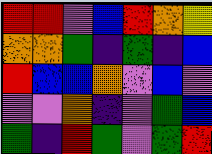[["red", "red", "violet", "blue", "red", "orange", "yellow"], ["orange", "orange", "green", "indigo", "green", "indigo", "blue"], ["red", "blue", "blue", "orange", "violet", "blue", "violet"], ["violet", "violet", "orange", "indigo", "violet", "green", "blue"], ["green", "indigo", "red", "green", "violet", "green", "red"]]